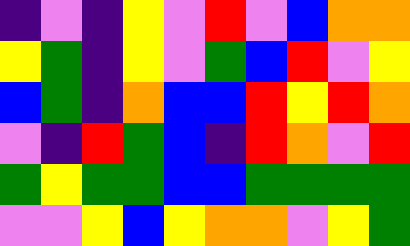[["indigo", "violet", "indigo", "yellow", "violet", "red", "violet", "blue", "orange", "orange"], ["yellow", "green", "indigo", "yellow", "violet", "green", "blue", "red", "violet", "yellow"], ["blue", "green", "indigo", "orange", "blue", "blue", "red", "yellow", "red", "orange"], ["violet", "indigo", "red", "green", "blue", "indigo", "red", "orange", "violet", "red"], ["green", "yellow", "green", "green", "blue", "blue", "green", "green", "green", "green"], ["violet", "violet", "yellow", "blue", "yellow", "orange", "orange", "violet", "yellow", "green"]]